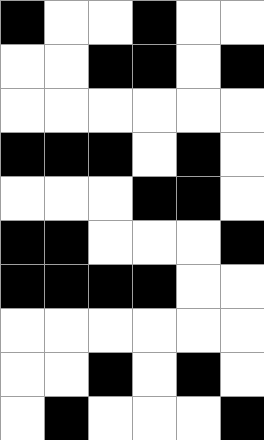[["black", "white", "white", "black", "white", "white"], ["white", "white", "black", "black", "white", "black"], ["white", "white", "white", "white", "white", "white"], ["black", "black", "black", "white", "black", "white"], ["white", "white", "white", "black", "black", "white"], ["black", "black", "white", "white", "white", "black"], ["black", "black", "black", "black", "white", "white"], ["white", "white", "white", "white", "white", "white"], ["white", "white", "black", "white", "black", "white"], ["white", "black", "white", "white", "white", "black"]]